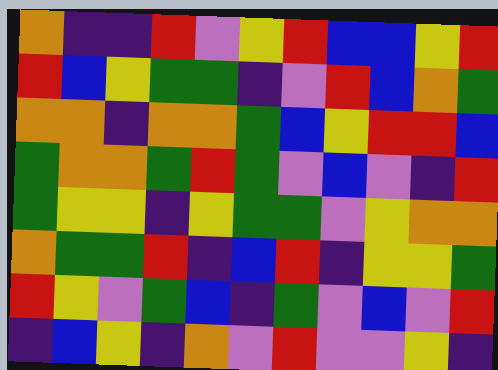[["orange", "indigo", "indigo", "red", "violet", "yellow", "red", "blue", "blue", "yellow", "red"], ["red", "blue", "yellow", "green", "green", "indigo", "violet", "red", "blue", "orange", "green"], ["orange", "orange", "indigo", "orange", "orange", "green", "blue", "yellow", "red", "red", "blue"], ["green", "orange", "orange", "green", "red", "green", "violet", "blue", "violet", "indigo", "red"], ["green", "yellow", "yellow", "indigo", "yellow", "green", "green", "violet", "yellow", "orange", "orange"], ["orange", "green", "green", "red", "indigo", "blue", "red", "indigo", "yellow", "yellow", "green"], ["red", "yellow", "violet", "green", "blue", "indigo", "green", "violet", "blue", "violet", "red"], ["indigo", "blue", "yellow", "indigo", "orange", "violet", "red", "violet", "violet", "yellow", "indigo"]]